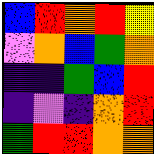[["blue", "red", "orange", "red", "yellow"], ["violet", "orange", "blue", "green", "orange"], ["indigo", "indigo", "green", "blue", "red"], ["indigo", "violet", "indigo", "orange", "red"], ["green", "red", "red", "orange", "orange"]]